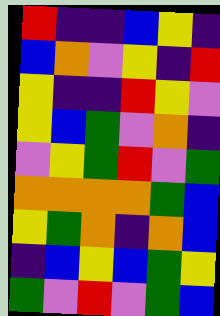[["red", "indigo", "indigo", "blue", "yellow", "indigo"], ["blue", "orange", "violet", "yellow", "indigo", "red"], ["yellow", "indigo", "indigo", "red", "yellow", "violet"], ["yellow", "blue", "green", "violet", "orange", "indigo"], ["violet", "yellow", "green", "red", "violet", "green"], ["orange", "orange", "orange", "orange", "green", "blue"], ["yellow", "green", "orange", "indigo", "orange", "blue"], ["indigo", "blue", "yellow", "blue", "green", "yellow"], ["green", "violet", "red", "violet", "green", "blue"]]